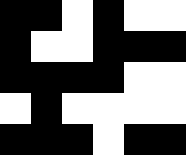[["black", "black", "white", "black", "white", "white"], ["black", "white", "white", "black", "black", "black"], ["black", "black", "black", "black", "white", "white"], ["white", "black", "white", "white", "white", "white"], ["black", "black", "black", "white", "black", "black"]]